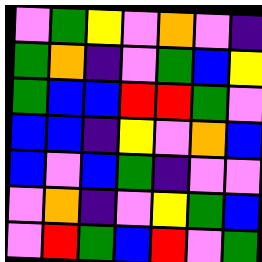[["violet", "green", "yellow", "violet", "orange", "violet", "indigo"], ["green", "orange", "indigo", "violet", "green", "blue", "yellow"], ["green", "blue", "blue", "red", "red", "green", "violet"], ["blue", "blue", "indigo", "yellow", "violet", "orange", "blue"], ["blue", "violet", "blue", "green", "indigo", "violet", "violet"], ["violet", "orange", "indigo", "violet", "yellow", "green", "blue"], ["violet", "red", "green", "blue", "red", "violet", "green"]]